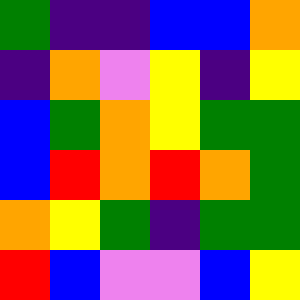[["green", "indigo", "indigo", "blue", "blue", "orange"], ["indigo", "orange", "violet", "yellow", "indigo", "yellow"], ["blue", "green", "orange", "yellow", "green", "green"], ["blue", "red", "orange", "red", "orange", "green"], ["orange", "yellow", "green", "indigo", "green", "green"], ["red", "blue", "violet", "violet", "blue", "yellow"]]